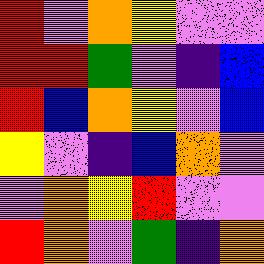[["red", "violet", "orange", "yellow", "violet", "violet"], ["red", "red", "green", "violet", "indigo", "blue"], ["red", "blue", "orange", "yellow", "violet", "blue"], ["yellow", "violet", "indigo", "blue", "orange", "violet"], ["violet", "orange", "yellow", "red", "violet", "violet"], ["red", "orange", "violet", "green", "indigo", "orange"]]